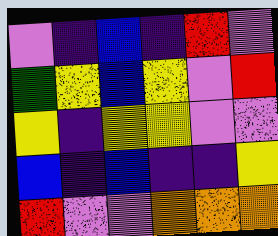[["violet", "indigo", "blue", "indigo", "red", "violet"], ["green", "yellow", "blue", "yellow", "violet", "red"], ["yellow", "indigo", "yellow", "yellow", "violet", "violet"], ["blue", "indigo", "blue", "indigo", "indigo", "yellow"], ["red", "violet", "violet", "orange", "orange", "orange"]]